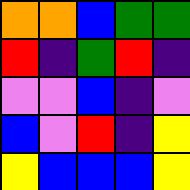[["orange", "orange", "blue", "green", "green"], ["red", "indigo", "green", "red", "indigo"], ["violet", "violet", "blue", "indigo", "violet"], ["blue", "violet", "red", "indigo", "yellow"], ["yellow", "blue", "blue", "blue", "yellow"]]